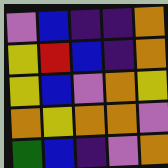[["violet", "blue", "indigo", "indigo", "orange"], ["yellow", "red", "blue", "indigo", "orange"], ["yellow", "blue", "violet", "orange", "yellow"], ["orange", "yellow", "orange", "orange", "violet"], ["green", "blue", "indigo", "violet", "orange"]]